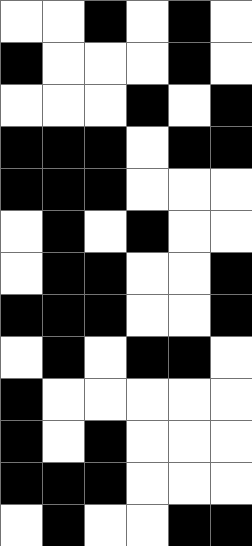[["white", "white", "black", "white", "black", "white"], ["black", "white", "white", "white", "black", "white"], ["white", "white", "white", "black", "white", "black"], ["black", "black", "black", "white", "black", "black"], ["black", "black", "black", "white", "white", "white"], ["white", "black", "white", "black", "white", "white"], ["white", "black", "black", "white", "white", "black"], ["black", "black", "black", "white", "white", "black"], ["white", "black", "white", "black", "black", "white"], ["black", "white", "white", "white", "white", "white"], ["black", "white", "black", "white", "white", "white"], ["black", "black", "black", "white", "white", "white"], ["white", "black", "white", "white", "black", "black"]]